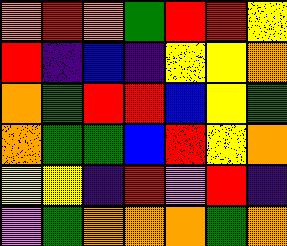[["orange", "red", "orange", "green", "red", "red", "yellow"], ["red", "indigo", "blue", "indigo", "yellow", "yellow", "orange"], ["orange", "green", "red", "red", "blue", "yellow", "green"], ["orange", "green", "green", "blue", "red", "yellow", "orange"], ["yellow", "yellow", "indigo", "red", "violet", "red", "indigo"], ["violet", "green", "orange", "orange", "orange", "green", "orange"]]